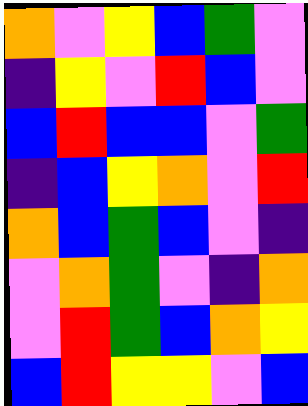[["orange", "violet", "yellow", "blue", "green", "violet"], ["indigo", "yellow", "violet", "red", "blue", "violet"], ["blue", "red", "blue", "blue", "violet", "green"], ["indigo", "blue", "yellow", "orange", "violet", "red"], ["orange", "blue", "green", "blue", "violet", "indigo"], ["violet", "orange", "green", "violet", "indigo", "orange"], ["violet", "red", "green", "blue", "orange", "yellow"], ["blue", "red", "yellow", "yellow", "violet", "blue"]]